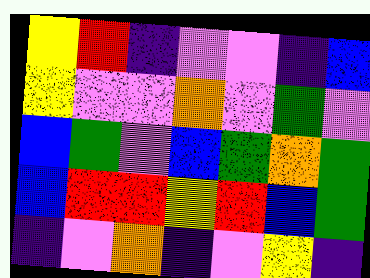[["yellow", "red", "indigo", "violet", "violet", "indigo", "blue"], ["yellow", "violet", "violet", "orange", "violet", "green", "violet"], ["blue", "green", "violet", "blue", "green", "orange", "green"], ["blue", "red", "red", "yellow", "red", "blue", "green"], ["indigo", "violet", "orange", "indigo", "violet", "yellow", "indigo"]]